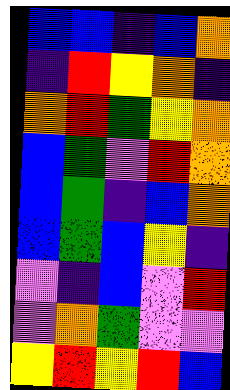[["blue", "blue", "indigo", "blue", "orange"], ["indigo", "red", "yellow", "orange", "indigo"], ["orange", "red", "green", "yellow", "orange"], ["blue", "green", "violet", "red", "orange"], ["blue", "green", "indigo", "blue", "orange"], ["blue", "green", "blue", "yellow", "indigo"], ["violet", "indigo", "blue", "violet", "red"], ["violet", "orange", "green", "violet", "violet"], ["yellow", "red", "yellow", "red", "blue"]]